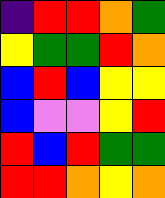[["indigo", "red", "red", "orange", "green"], ["yellow", "green", "green", "red", "orange"], ["blue", "red", "blue", "yellow", "yellow"], ["blue", "violet", "violet", "yellow", "red"], ["red", "blue", "red", "green", "green"], ["red", "red", "orange", "yellow", "orange"]]